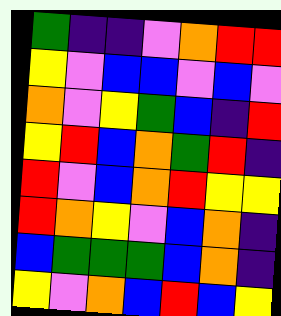[["green", "indigo", "indigo", "violet", "orange", "red", "red"], ["yellow", "violet", "blue", "blue", "violet", "blue", "violet"], ["orange", "violet", "yellow", "green", "blue", "indigo", "red"], ["yellow", "red", "blue", "orange", "green", "red", "indigo"], ["red", "violet", "blue", "orange", "red", "yellow", "yellow"], ["red", "orange", "yellow", "violet", "blue", "orange", "indigo"], ["blue", "green", "green", "green", "blue", "orange", "indigo"], ["yellow", "violet", "orange", "blue", "red", "blue", "yellow"]]